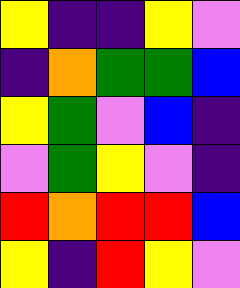[["yellow", "indigo", "indigo", "yellow", "violet"], ["indigo", "orange", "green", "green", "blue"], ["yellow", "green", "violet", "blue", "indigo"], ["violet", "green", "yellow", "violet", "indigo"], ["red", "orange", "red", "red", "blue"], ["yellow", "indigo", "red", "yellow", "violet"]]